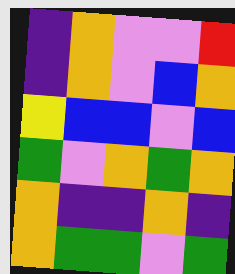[["indigo", "orange", "violet", "violet", "red"], ["indigo", "orange", "violet", "blue", "orange"], ["yellow", "blue", "blue", "violet", "blue"], ["green", "violet", "orange", "green", "orange"], ["orange", "indigo", "indigo", "orange", "indigo"], ["orange", "green", "green", "violet", "green"]]